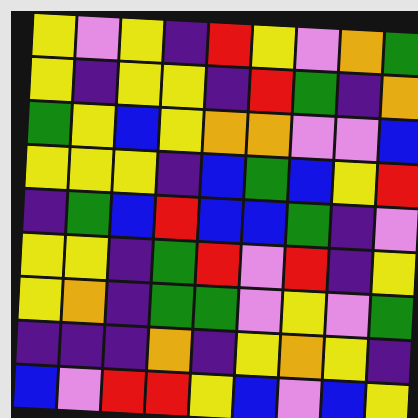[["yellow", "violet", "yellow", "indigo", "red", "yellow", "violet", "orange", "green"], ["yellow", "indigo", "yellow", "yellow", "indigo", "red", "green", "indigo", "orange"], ["green", "yellow", "blue", "yellow", "orange", "orange", "violet", "violet", "blue"], ["yellow", "yellow", "yellow", "indigo", "blue", "green", "blue", "yellow", "red"], ["indigo", "green", "blue", "red", "blue", "blue", "green", "indigo", "violet"], ["yellow", "yellow", "indigo", "green", "red", "violet", "red", "indigo", "yellow"], ["yellow", "orange", "indigo", "green", "green", "violet", "yellow", "violet", "green"], ["indigo", "indigo", "indigo", "orange", "indigo", "yellow", "orange", "yellow", "indigo"], ["blue", "violet", "red", "red", "yellow", "blue", "violet", "blue", "yellow"]]